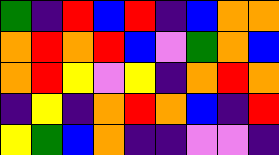[["green", "indigo", "red", "blue", "red", "indigo", "blue", "orange", "orange"], ["orange", "red", "orange", "red", "blue", "violet", "green", "orange", "blue"], ["orange", "red", "yellow", "violet", "yellow", "indigo", "orange", "red", "orange"], ["indigo", "yellow", "indigo", "orange", "red", "orange", "blue", "indigo", "red"], ["yellow", "green", "blue", "orange", "indigo", "indigo", "violet", "violet", "indigo"]]